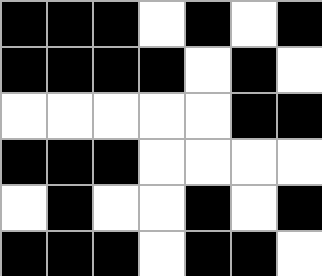[["black", "black", "black", "white", "black", "white", "black"], ["black", "black", "black", "black", "white", "black", "white"], ["white", "white", "white", "white", "white", "black", "black"], ["black", "black", "black", "white", "white", "white", "white"], ["white", "black", "white", "white", "black", "white", "black"], ["black", "black", "black", "white", "black", "black", "white"]]